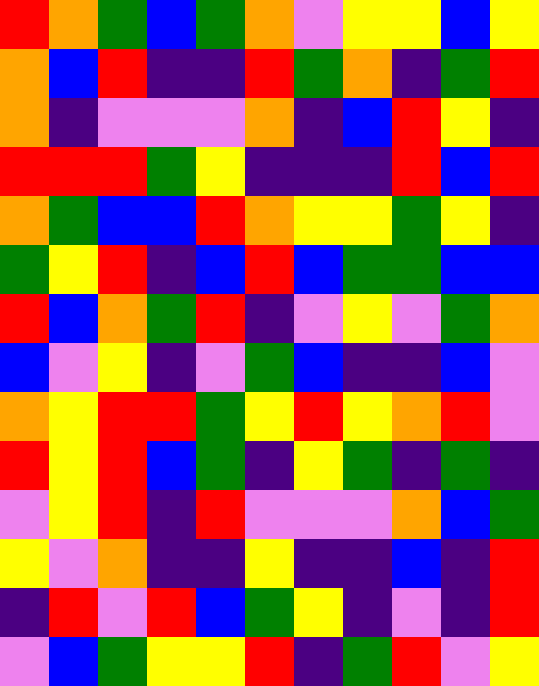[["red", "orange", "green", "blue", "green", "orange", "violet", "yellow", "yellow", "blue", "yellow"], ["orange", "blue", "red", "indigo", "indigo", "red", "green", "orange", "indigo", "green", "red"], ["orange", "indigo", "violet", "violet", "violet", "orange", "indigo", "blue", "red", "yellow", "indigo"], ["red", "red", "red", "green", "yellow", "indigo", "indigo", "indigo", "red", "blue", "red"], ["orange", "green", "blue", "blue", "red", "orange", "yellow", "yellow", "green", "yellow", "indigo"], ["green", "yellow", "red", "indigo", "blue", "red", "blue", "green", "green", "blue", "blue"], ["red", "blue", "orange", "green", "red", "indigo", "violet", "yellow", "violet", "green", "orange"], ["blue", "violet", "yellow", "indigo", "violet", "green", "blue", "indigo", "indigo", "blue", "violet"], ["orange", "yellow", "red", "red", "green", "yellow", "red", "yellow", "orange", "red", "violet"], ["red", "yellow", "red", "blue", "green", "indigo", "yellow", "green", "indigo", "green", "indigo"], ["violet", "yellow", "red", "indigo", "red", "violet", "violet", "violet", "orange", "blue", "green"], ["yellow", "violet", "orange", "indigo", "indigo", "yellow", "indigo", "indigo", "blue", "indigo", "red"], ["indigo", "red", "violet", "red", "blue", "green", "yellow", "indigo", "violet", "indigo", "red"], ["violet", "blue", "green", "yellow", "yellow", "red", "indigo", "green", "red", "violet", "yellow"]]